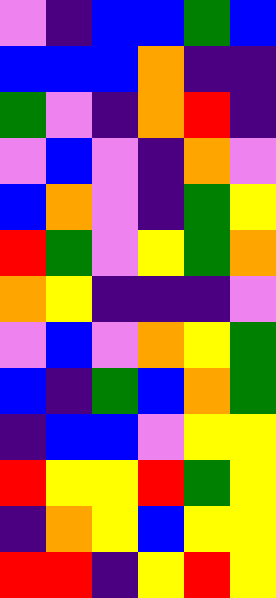[["violet", "indigo", "blue", "blue", "green", "blue"], ["blue", "blue", "blue", "orange", "indigo", "indigo"], ["green", "violet", "indigo", "orange", "red", "indigo"], ["violet", "blue", "violet", "indigo", "orange", "violet"], ["blue", "orange", "violet", "indigo", "green", "yellow"], ["red", "green", "violet", "yellow", "green", "orange"], ["orange", "yellow", "indigo", "indigo", "indigo", "violet"], ["violet", "blue", "violet", "orange", "yellow", "green"], ["blue", "indigo", "green", "blue", "orange", "green"], ["indigo", "blue", "blue", "violet", "yellow", "yellow"], ["red", "yellow", "yellow", "red", "green", "yellow"], ["indigo", "orange", "yellow", "blue", "yellow", "yellow"], ["red", "red", "indigo", "yellow", "red", "yellow"]]